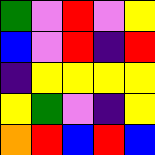[["green", "violet", "red", "violet", "yellow"], ["blue", "violet", "red", "indigo", "red"], ["indigo", "yellow", "yellow", "yellow", "yellow"], ["yellow", "green", "violet", "indigo", "yellow"], ["orange", "red", "blue", "red", "blue"]]